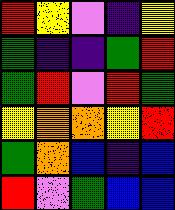[["red", "yellow", "violet", "indigo", "yellow"], ["green", "indigo", "indigo", "green", "red"], ["green", "red", "violet", "red", "green"], ["yellow", "orange", "orange", "yellow", "red"], ["green", "orange", "blue", "indigo", "blue"], ["red", "violet", "green", "blue", "blue"]]